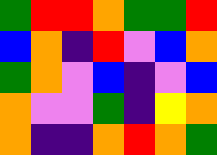[["green", "red", "red", "orange", "green", "green", "red"], ["blue", "orange", "indigo", "red", "violet", "blue", "orange"], ["green", "orange", "violet", "blue", "indigo", "violet", "blue"], ["orange", "violet", "violet", "green", "indigo", "yellow", "orange"], ["orange", "indigo", "indigo", "orange", "red", "orange", "green"]]